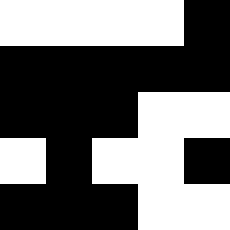[["white", "white", "white", "white", "black"], ["black", "black", "black", "black", "black"], ["black", "black", "black", "white", "white"], ["white", "black", "white", "white", "black"], ["black", "black", "black", "white", "white"]]